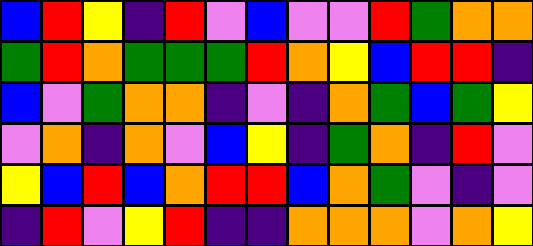[["blue", "red", "yellow", "indigo", "red", "violet", "blue", "violet", "violet", "red", "green", "orange", "orange"], ["green", "red", "orange", "green", "green", "green", "red", "orange", "yellow", "blue", "red", "red", "indigo"], ["blue", "violet", "green", "orange", "orange", "indigo", "violet", "indigo", "orange", "green", "blue", "green", "yellow"], ["violet", "orange", "indigo", "orange", "violet", "blue", "yellow", "indigo", "green", "orange", "indigo", "red", "violet"], ["yellow", "blue", "red", "blue", "orange", "red", "red", "blue", "orange", "green", "violet", "indigo", "violet"], ["indigo", "red", "violet", "yellow", "red", "indigo", "indigo", "orange", "orange", "orange", "violet", "orange", "yellow"]]